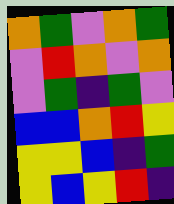[["orange", "green", "violet", "orange", "green"], ["violet", "red", "orange", "violet", "orange"], ["violet", "green", "indigo", "green", "violet"], ["blue", "blue", "orange", "red", "yellow"], ["yellow", "yellow", "blue", "indigo", "green"], ["yellow", "blue", "yellow", "red", "indigo"]]